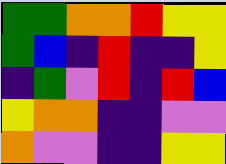[["green", "green", "orange", "orange", "red", "yellow", "yellow"], ["green", "blue", "indigo", "red", "indigo", "indigo", "yellow"], ["indigo", "green", "violet", "red", "indigo", "red", "blue"], ["yellow", "orange", "orange", "indigo", "indigo", "violet", "violet"], ["orange", "violet", "violet", "indigo", "indigo", "yellow", "yellow"]]